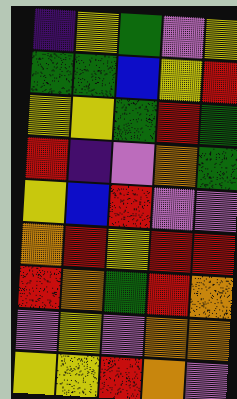[["indigo", "yellow", "green", "violet", "yellow"], ["green", "green", "blue", "yellow", "red"], ["yellow", "yellow", "green", "red", "green"], ["red", "indigo", "violet", "orange", "green"], ["yellow", "blue", "red", "violet", "violet"], ["orange", "red", "yellow", "red", "red"], ["red", "orange", "green", "red", "orange"], ["violet", "yellow", "violet", "orange", "orange"], ["yellow", "yellow", "red", "orange", "violet"]]